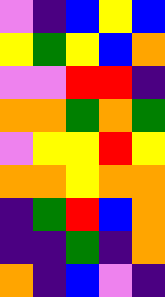[["violet", "indigo", "blue", "yellow", "blue"], ["yellow", "green", "yellow", "blue", "orange"], ["violet", "violet", "red", "red", "indigo"], ["orange", "orange", "green", "orange", "green"], ["violet", "yellow", "yellow", "red", "yellow"], ["orange", "orange", "yellow", "orange", "orange"], ["indigo", "green", "red", "blue", "orange"], ["indigo", "indigo", "green", "indigo", "orange"], ["orange", "indigo", "blue", "violet", "indigo"]]